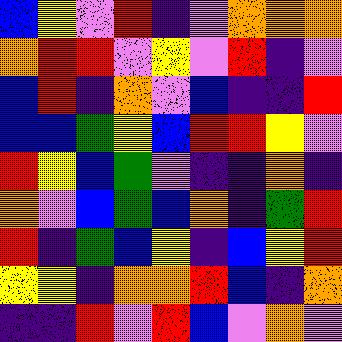[["blue", "yellow", "violet", "red", "indigo", "violet", "orange", "orange", "orange"], ["orange", "red", "red", "violet", "yellow", "violet", "red", "indigo", "violet"], ["blue", "red", "indigo", "orange", "violet", "blue", "indigo", "indigo", "red"], ["blue", "blue", "green", "yellow", "blue", "red", "red", "yellow", "violet"], ["red", "yellow", "blue", "green", "violet", "indigo", "indigo", "orange", "indigo"], ["orange", "violet", "blue", "green", "blue", "orange", "indigo", "green", "red"], ["red", "indigo", "green", "blue", "yellow", "indigo", "blue", "yellow", "red"], ["yellow", "yellow", "indigo", "orange", "orange", "red", "blue", "indigo", "orange"], ["indigo", "indigo", "red", "violet", "red", "blue", "violet", "orange", "violet"]]